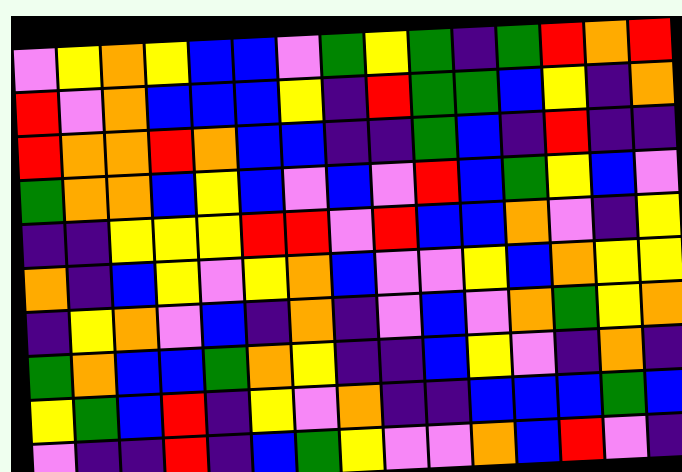[["violet", "yellow", "orange", "yellow", "blue", "blue", "violet", "green", "yellow", "green", "indigo", "green", "red", "orange", "red"], ["red", "violet", "orange", "blue", "blue", "blue", "yellow", "indigo", "red", "green", "green", "blue", "yellow", "indigo", "orange"], ["red", "orange", "orange", "red", "orange", "blue", "blue", "indigo", "indigo", "green", "blue", "indigo", "red", "indigo", "indigo"], ["green", "orange", "orange", "blue", "yellow", "blue", "violet", "blue", "violet", "red", "blue", "green", "yellow", "blue", "violet"], ["indigo", "indigo", "yellow", "yellow", "yellow", "red", "red", "violet", "red", "blue", "blue", "orange", "violet", "indigo", "yellow"], ["orange", "indigo", "blue", "yellow", "violet", "yellow", "orange", "blue", "violet", "violet", "yellow", "blue", "orange", "yellow", "yellow"], ["indigo", "yellow", "orange", "violet", "blue", "indigo", "orange", "indigo", "violet", "blue", "violet", "orange", "green", "yellow", "orange"], ["green", "orange", "blue", "blue", "green", "orange", "yellow", "indigo", "indigo", "blue", "yellow", "violet", "indigo", "orange", "indigo"], ["yellow", "green", "blue", "red", "indigo", "yellow", "violet", "orange", "indigo", "indigo", "blue", "blue", "blue", "green", "blue"], ["violet", "indigo", "indigo", "red", "indigo", "blue", "green", "yellow", "violet", "violet", "orange", "blue", "red", "violet", "indigo"]]